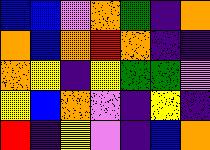[["blue", "blue", "violet", "orange", "green", "indigo", "orange"], ["orange", "blue", "orange", "red", "orange", "indigo", "indigo"], ["orange", "yellow", "indigo", "yellow", "green", "green", "violet"], ["yellow", "blue", "orange", "violet", "indigo", "yellow", "indigo"], ["red", "indigo", "yellow", "violet", "indigo", "blue", "orange"]]